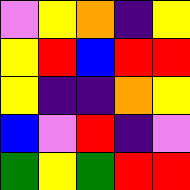[["violet", "yellow", "orange", "indigo", "yellow"], ["yellow", "red", "blue", "red", "red"], ["yellow", "indigo", "indigo", "orange", "yellow"], ["blue", "violet", "red", "indigo", "violet"], ["green", "yellow", "green", "red", "red"]]